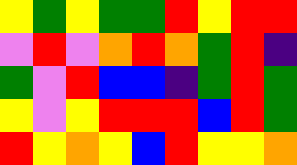[["yellow", "green", "yellow", "green", "green", "red", "yellow", "red", "red"], ["violet", "red", "violet", "orange", "red", "orange", "green", "red", "indigo"], ["green", "violet", "red", "blue", "blue", "indigo", "green", "red", "green"], ["yellow", "violet", "yellow", "red", "red", "red", "blue", "red", "green"], ["red", "yellow", "orange", "yellow", "blue", "red", "yellow", "yellow", "orange"]]